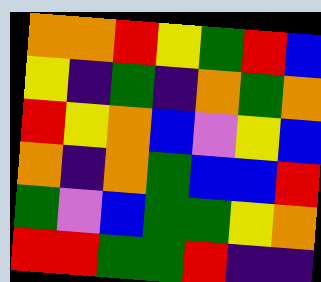[["orange", "orange", "red", "yellow", "green", "red", "blue"], ["yellow", "indigo", "green", "indigo", "orange", "green", "orange"], ["red", "yellow", "orange", "blue", "violet", "yellow", "blue"], ["orange", "indigo", "orange", "green", "blue", "blue", "red"], ["green", "violet", "blue", "green", "green", "yellow", "orange"], ["red", "red", "green", "green", "red", "indigo", "indigo"]]